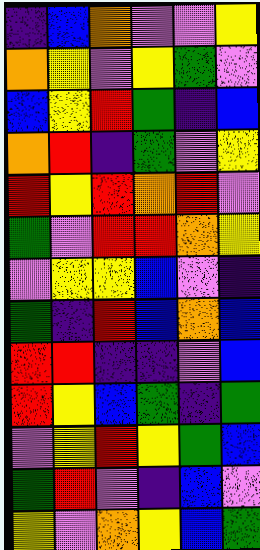[["indigo", "blue", "orange", "violet", "violet", "yellow"], ["orange", "yellow", "violet", "yellow", "green", "violet"], ["blue", "yellow", "red", "green", "indigo", "blue"], ["orange", "red", "indigo", "green", "violet", "yellow"], ["red", "yellow", "red", "orange", "red", "violet"], ["green", "violet", "red", "red", "orange", "yellow"], ["violet", "yellow", "yellow", "blue", "violet", "indigo"], ["green", "indigo", "red", "blue", "orange", "blue"], ["red", "red", "indigo", "indigo", "violet", "blue"], ["red", "yellow", "blue", "green", "indigo", "green"], ["violet", "yellow", "red", "yellow", "green", "blue"], ["green", "red", "violet", "indigo", "blue", "violet"], ["yellow", "violet", "orange", "yellow", "blue", "green"]]